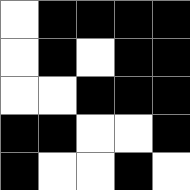[["white", "black", "black", "black", "black"], ["white", "black", "white", "black", "black"], ["white", "white", "black", "black", "black"], ["black", "black", "white", "white", "black"], ["black", "white", "white", "black", "white"]]